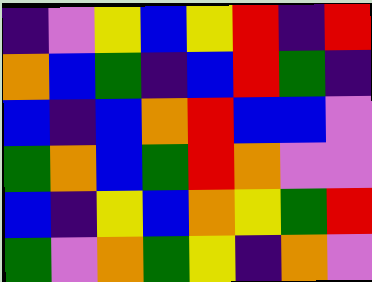[["indigo", "violet", "yellow", "blue", "yellow", "red", "indigo", "red"], ["orange", "blue", "green", "indigo", "blue", "red", "green", "indigo"], ["blue", "indigo", "blue", "orange", "red", "blue", "blue", "violet"], ["green", "orange", "blue", "green", "red", "orange", "violet", "violet"], ["blue", "indigo", "yellow", "blue", "orange", "yellow", "green", "red"], ["green", "violet", "orange", "green", "yellow", "indigo", "orange", "violet"]]